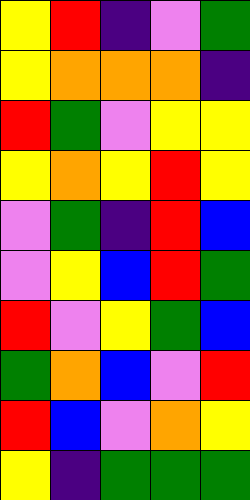[["yellow", "red", "indigo", "violet", "green"], ["yellow", "orange", "orange", "orange", "indigo"], ["red", "green", "violet", "yellow", "yellow"], ["yellow", "orange", "yellow", "red", "yellow"], ["violet", "green", "indigo", "red", "blue"], ["violet", "yellow", "blue", "red", "green"], ["red", "violet", "yellow", "green", "blue"], ["green", "orange", "blue", "violet", "red"], ["red", "blue", "violet", "orange", "yellow"], ["yellow", "indigo", "green", "green", "green"]]